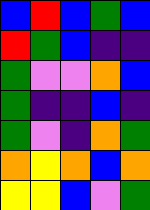[["blue", "red", "blue", "green", "blue"], ["red", "green", "blue", "indigo", "indigo"], ["green", "violet", "violet", "orange", "blue"], ["green", "indigo", "indigo", "blue", "indigo"], ["green", "violet", "indigo", "orange", "green"], ["orange", "yellow", "orange", "blue", "orange"], ["yellow", "yellow", "blue", "violet", "green"]]